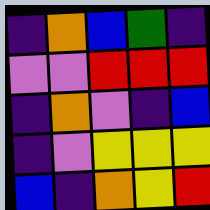[["indigo", "orange", "blue", "green", "indigo"], ["violet", "violet", "red", "red", "red"], ["indigo", "orange", "violet", "indigo", "blue"], ["indigo", "violet", "yellow", "yellow", "yellow"], ["blue", "indigo", "orange", "yellow", "red"]]